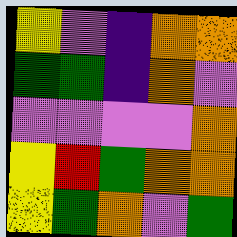[["yellow", "violet", "indigo", "orange", "orange"], ["green", "green", "indigo", "orange", "violet"], ["violet", "violet", "violet", "violet", "orange"], ["yellow", "red", "green", "orange", "orange"], ["yellow", "green", "orange", "violet", "green"]]